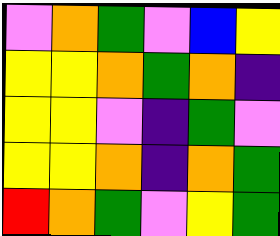[["violet", "orange", "green", "violet", "blue", "yellow"], ["yellow", "yellow", "orange", "green", "orange", "indigo"], ["yellow", "yellow", "violet", "indigo", "green", "violet"], ["yellow", "yellow", "orange", "indigo", "orange", "green"], ["red", "orange", "green", "violet", "yellow", "green"]]